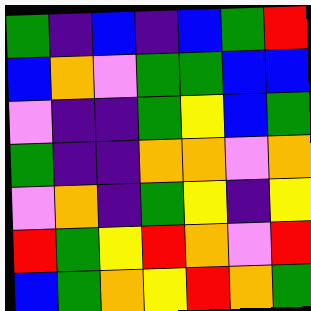[["green", "indigo", "blue", "indigo", "blue", "green", "red"], ["blue", "orange", "violet", "green", "green", "blue", "blue"], ["violet", "indigo", "indigo", "green", "yellow", "blue", "green"], ["green", "indigo", "indigo", "orange", "orange", "violet", "orange"], ["violet", "orange", "indigo", "green", "yellow", "indigo", "yellow"], ["red", "green", "yellow", "red", "orange", "violet", "red"], ["blue", "green", "orange", "yellow", "red", "orange", "green"]]